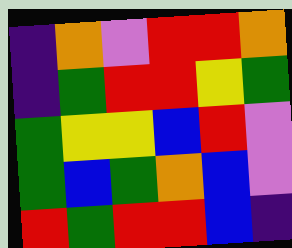[["indigo", "orange", "violet", "red", "red", "orange"], ["indigo", "green", "red", "red", "yellow", "green"], ["green", "yellow", "yellow", "blue", "red", "violet"], ["green", "blue", "green", "orange", "blue", "violet"], ["red", "green", "red", "red", "blue", "indigo"]]